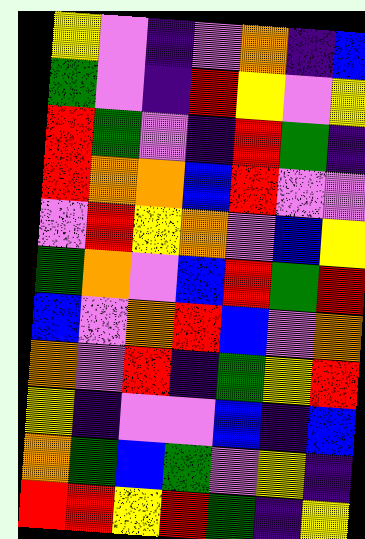[["yellow", "violet", "indigo", "violet", "orange", "indigo", "blue"], ["green", "violet", "indigo", "red", "yellow", "violet", "yellow"], ["red", "green", "violet", "indigo", "red", "green", "indigo"], ["red", "orange", "orange", "blue", "red", "violet", "violet"], ["violet", "red", "yellow", "orange", "violet", "blue", "yellow"], ["green", "orange", "violet", "blue", "red", "green", "red"], ["blue", "violet", "orange", "red", "blue", "violet", "orange"], ["orange", "violet", "red", "indigo", "green", "yellow", "red"], ["yellow", "indigo", "violet", "violet", "blue", "indigo", "blue"], ["orange", "green", "blue", "green", "violet", "yellow", "indigo"], ["red", "red", "yellow", "red", "green", "indigo", "yellow"]]